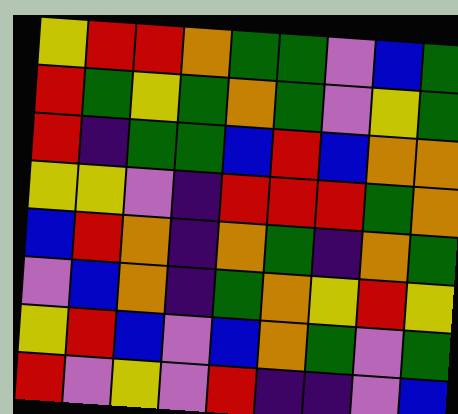[["yellow", "red", "red", "orange", "green", "green", "violet", "blue", "green"], ["red", "green", "yellow", "green", "orange", "green", "violet", "yellow", "green"], ["red", "indigo", "green", "green", "blue", "red", "blue", "orange", "orange"], ["yellow", "yellow", "violet", "indigo", "red", "red", "red", "green", "orange"], ["blue", "red", "orange", "indigo", "orange", "green", "indigo", "orange", "green"], ["violet", "blue", "orange", "indigo", "green", "orange", "yellow", "red", "yellow"], ["yellow", "red", "blue", "violet", "blue", "orange", "green", "violet", "green"], ["red", "violet", "yellow", "violet", "red", "indigo", "indigo", "violet", "blue"]]